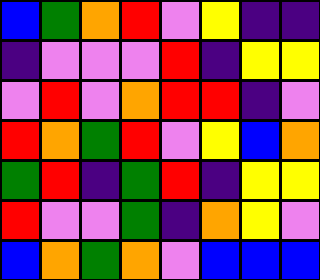[["blue", "green", "orange", "red", "violet", "yellow", "indigo", "indigo"], ["indigo", "violet", "violet", "violet", "red", "indigo", "yellow", "yellow"], ["violet", "red", "violet", "orange", "red", "red", "indigo", "violet"], ["red", "orange", "green", "red", "violet", "yellow", "blue", "orange"], ["green", "red", "indigo", "green", "red", "indigo", "yellow", "yellow"], ["red", "violet", "violet", "green", "indigo", "orange", "yellow", "violet"], ["blue", "orange", "green", "orange", "violet", "blue", "blue", "blue"]]